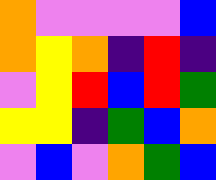[["orange", "violet", "violet", "violet", "violet", "blue"], ["orange", "yellow", "orange", "indigo", "red", "indigo"], ["violet", "yellow", "red", "blue", "red", "green"], ["yellow", "yellow", "indigo", "green", "blue", "orange"], ["violet", "blue", "violet", "orange", "green", "blue"]]